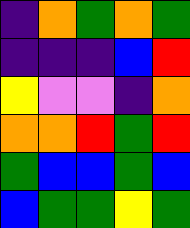[["indigo", "orange", "green", "orange", "green"], ["indigo", "indigo", "indigo", "blue", "red"], ["yellow", "violet", "violet", "indigo", "orange"], ["orange", "orange", "red", "green", "red"], ["green", "blue", "blue", "green", "blue"], ["blue", "green", "green", "yellow", "green"]]